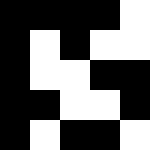[["black", "black", "black", "black", "white"], ["black", "white", "black", "white", "white"], ["black", "white", "white", "black", "black"], ["black", "black", "white", "white", "black"], ["black", "white", "black", "black", "white"]]